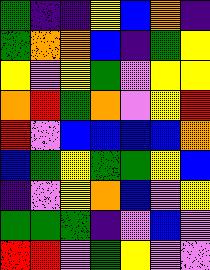[["green", "indigo", "indigo", "yellow", "blue", "orange", "indigo"], ["green", "orange", "orange", "blue", "indigo", "green", "yellow"], ["yellow", "violet", "yellow", "green", "violet", "yellow", "yellow"], ["orange", "red", "green", "orange", "violet", "yellow", "red"], ["red", "violet", "blue", "blue", "blue", "blue", "orange"], ["blue", "green", "yellow", "green", "green", "yellow", "blue"], ["indigo", "violet", "yellow", "orange", "blue", "violet", "yellow"], ["green", "green", "green", "indigo", "violet", "blue", "violet"], ["red", "red", "violet", "green", "yellow", "violet", "violet"]]